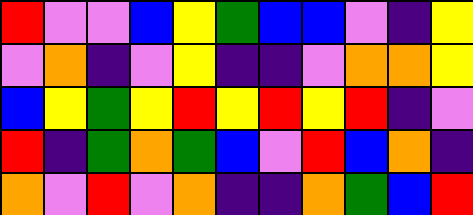[["red", "violet", "violet", "blue", "yellow", "green", "blue", "blue", "violet", "indigo", "yellow"], ["violet", "orange", "indigo", "violet", "yellow", "indigo", "indigo", "violet", "orange", "orange", "yellow"], ["blue", "yellow", "green", "yellow", "red", "yellow", "red", "yellow", "red", "indigo", "violet"], ["red", "indigo", "green", "orange", "green", "blue", "violet", "red", "blue", "orange", "indigo"], ["orange", "violet", "red", "violet", "orange", "indigo", "indigo", "orange", "green", "blue", "red"]]